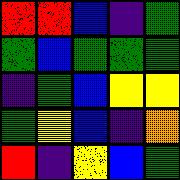[["red", "red", "blue", "indigo", "green"], ["green", "blue", "green", "green", "green"], ["indigo", "green", "blue", "yellow", "yellow"], ["green", "yellow", "blue", "indigo", "orange"], ["red", "indigo", "yellow", "blue", "green"]]